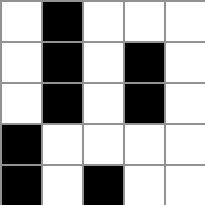[["white", "black", "white", "white", "white"], ["white", "black", "white", "black", "white"], ["white", "black", "white", "black", "white"], ["black", "white", "white", "white", "white"], ["black", "white", "black", "white", "white"]]